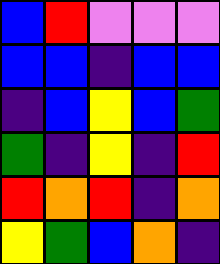[["blue", "red", "violet", "violet", "violet"], ["blue", "blue", "indigo", "blue", "blue"], ["indigo", "blue", "yellow", "blue", "green"], ["green", "indigo", "yellow", "indigo", "red"], ["red", "orange", "red", "indigo", "orange"], ["yellow", "green", "blue", "orange", "indigo"]]